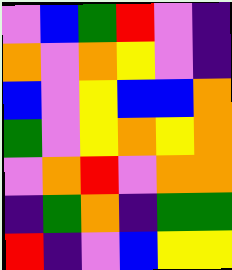[["violet", "blue", "green", "red", "violet", "indigo"], ["orange", "violet", "orange", "yellow", "violet", "indigo"], ["blue", "violet", "yellow", "blue", "blue", "orange"], ["green", "violet", "yellow", "orange", "yellow", "orange"], ["violet", "orange", "red", "violet", "orange", "orange"], ["indigo", "green", "orange", "indigo", "green", "green"], ["red", "indigo", "violet", "blue", "yellow", "yellow"]]